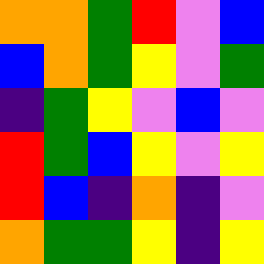[["orange", "orange", "green", "red", "violet", "blue"], ["blue", "orange", "green", "yellow", "violet", "green"], ["indigo", "green", "yellow", "violet", "blue", "violet"], ["red", "green", "blue", "yellow", "violet", "yellow"], ["red", "blue", "indigo", "orange", "indigo", "violet"], ["orange", "green", "green", "yellow", "indigo", "yellow"]]